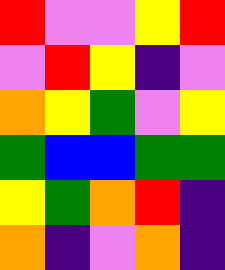[["red", "violet", "violet", "yellow", "red"], ["violet", "red", "yellow", "indigo", "violet"], ["orange", "yellow", "green", "violet", "yellow"], ["green", "blue", "blue", "green", "green"], ["yellow", "green", "orange", "red", "indigo"], ["orange", "indigo", "violet", "orange", "indigo"]]